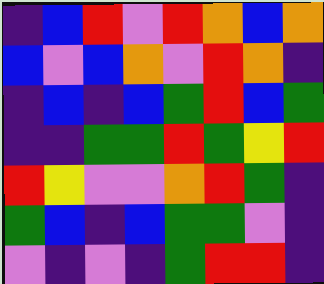[["indigo", "blue", "red", "violet", "red", "orange", "blue", "orange"], ["blue", "violet", "blue", "orange", "violet", "red", "orange", "indigo"], ["indigo", "blue", "indigo", "blue", "green", "red", "blue", "green"], ["indigo", "indigo", "green", "green", "red", "green", "yellow", "red"], ["red", "yellow", "violet", "violet", "orange", "red", "green", "indigo"], ["green", "blue", "indigo", "blue", "green", "green", "violet", "indigo"], ["violet", "indigo", "violet", "indigo", "green", "red", "red", "indigo"]]